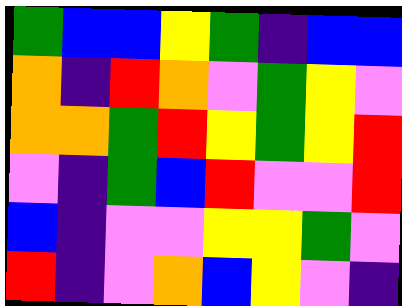[["green", "blue", "blue", "yellow", "green", "indigo", "blue", "blue"], ["orange", "indigo", "red", "orange", "violet", "green", "yellow", "violet"], ["orange", "orange", "green", "red", "yellow", "green", "yellow", "red"], ["violet", "indigo", "green", "blue", "red", "violet", "violet", "red"], ["blue", "indigo", "violet", "violet", "yellow", "yellow", "green", "violet"], ["red", "indigo", "violet", "orange", "blue", "yellow", "violet", "indigo"]]